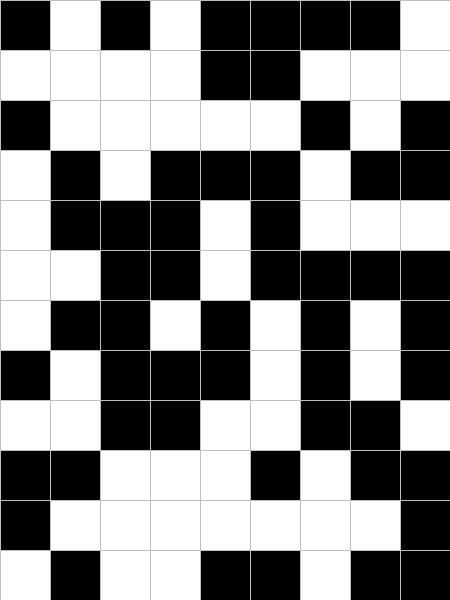[["black", "white", "black", "white", "black", "black", "black", "black", "white"], ["white", "white", "white", "white", "black", "black", "white", "white", "white"], ["black", "white", "white", "white", "white", "white", "black", "white", "black"], ["white", "black", "white", "black", "black", "black", "white", "black", "black"], ["white", "black", "black", "black", "white", "black", "white", "white", "white"], ["white", "white", "black", "black", "white", "black", "black", "black", "black"], ["white", "black", "black", "white", "black", "white", "black", "white", "black"], ["black", "white", "black", "black", "black", "white", "black", "white", "black"], ["white", "white", "black", "black", "white", "white", "black", "black", "white"], ["black", "black", "white", "white", "white", "black", "white", "black", "black"], ["black", "white", "white", "white", "white", "white", "white", "white", "black"], ["white", "black", "white", "white", "black", "black", "white", "black", "black"]]